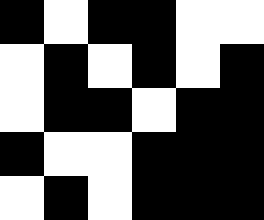[["black", "white", "black", "black", "white", "white"], ["white", "black", "white", "black", "white", "black"], ["white", "black", "black", "white", "black", "black"], ["black", "white", "white", "black", "black", "black"], ["white", "black", "white", "black", "black", "black"]]